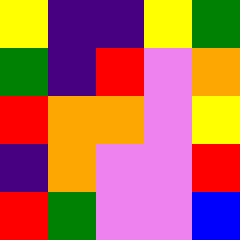[["yellow", "indigo", "indigo", "yellow", "green"], ["green", "indigo", "red", "violet", "orange"], ["red", "orange", "orange", "violet", "yellow"], ["indigo", "orange", "violet", "violet", "red"], ["red", "green", "violet", "violet", "blue"]]